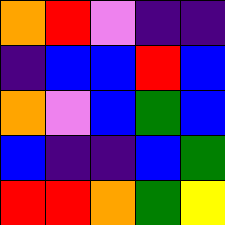[["orange", "red", "violet", "indigo", "indigo"], ["indigo", "blue", "blue", "red", "blue"], ["orange", "violet", "blue", "green", "blue"], ["blue", "indigo", "indigo", "blue", "green"], ["red", "red", "orange", "green", "yellow"]]